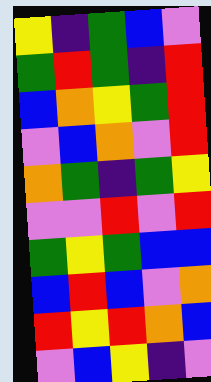[["yellow", "indigo", "green", "blue", "violet"], ["green", "red", "green", "indigo", "red"], ["blue", "orange", "yellow", "green", "red"], ["violet", "blue", "orange", "violet", "red"], ["orange", "green", "indigo", "green", "yellow"], ["violet", "violet", "red", "violet", "red"], ["green", "yellow", "green", "blue", "blue"], ["blue", "red", "blue", "violet", "orange"], ["red", "yellow", "red", "orange", "blue"], ["violet", "blue", "yellow", "indigo", "violet"]]